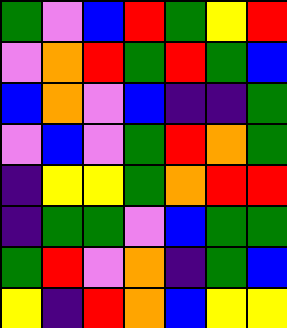[["green", "violet", "blue", "red", "green", "yellow", "red"], ["violet", "orange", "red", "green", "red", "green", "blue"], ["blue", "orange", "violet", "blue", "indigo", "indigo", "green"], ["violet", "blue", "violet", "green", "red", "orange", "green"], ["indigo", "yellow", "yellow", "green", "orange", "red", "red"], ["indigo", "green", "green", "violet", "blue", "green", "green"], ["green", "red", "violet", "orange", "indigo", "green", "blue"], ["yellow", "indigo", "red", "orange", "blue", "yellow", "yellow"]]